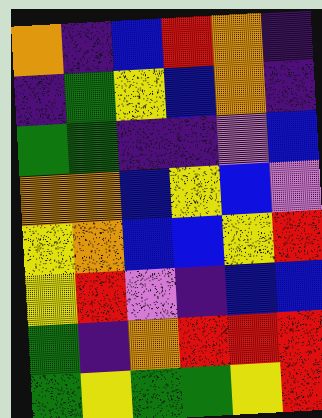[["orange", "indigo", "blue", "red", "orange", "indigo"], ["indigo", "green", "yellow", "blue", "orange", "indigo"], ["green", "green", "indigo", "indigo", "violet", "blue"], ["orange", "orange", "blue", "yellow", "blue", "violet"], ["yellow", "orange", "blue", "blue", "yellow", "red"], ["yellow", "red", "violet", "indigo", "blue", "blue"], ["green", "indigo", "orange", "red", "red", "red"], ["green", "yellow", "green", "green", "yellow", "red"]]